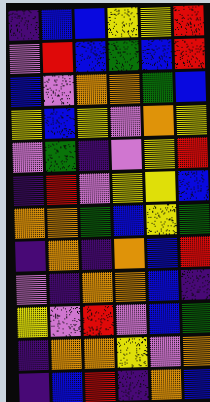[["indigo", "blue", "blue", "yellow", "yellow", "red"], ["violet", "red", "blue", "green", "blue", "red"], ["blue", "violet", "orange", "orange", "green", "blue"], ["yellow", "blue", "yellow", "violet", "orange", "yellow"], ["violet", "green", "indigo", "violet", "yellow", "red"], ["indigo", "red", "violet", "yellow", "yellow", "blue"], ["orange", "orange", "green", "blue", "yellow", "green"], ["indigo", "orange", "indigo", "orange", "blue", "red"], ["violet", "indigo", "orange", "orange", "blue", "indigo"], ["yellow", "violet", "red", "violet", "blue", "green"], ["indigo", "orange", "orange", "yellow", "violet", "orange"], ["indigo", "blue", "red", "indigo", "orange", "blue"]]